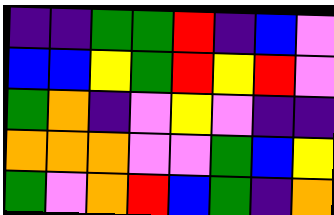[["indigo", "indigo", "green", "green", "red", "indigo", "blue", "violet"], ["blue", "blue", "yellow", "green", "red", "yellow", "red", "violet"], ["green", "orange", "indigo", "violet", "yellow", "violet", "indigo", "indigo"], ["orange", "orange", "orange", "violet", "violet", "green", "blue", "yellow"], ["green", "violet", "orange", "red", "blue", "green", "indigo", "orange"]]